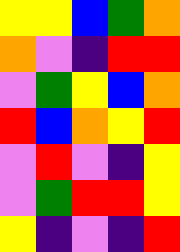[["yellow", "yellow", "blue", "green", "orange"], ["orange", "violet", "indigo", "red", "red"], ["violet", "green", "yellow", "blue", "orange"], ["red", "blue", "orange", "yellow", "red"], ["violet", "red", "violet", "indigo", "yellow"], ["violet", "green", "red", "red", "yellow"], ["yellow", "indigo", "violet", "indigo", "red"]]